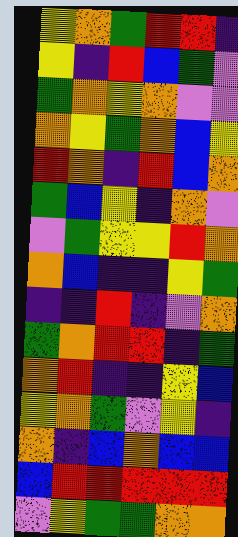[["yellow", "orange", "green", "red", "red", "indigo"], ["yellow", "indigo", "red", "blue", "green", "violet"], ["green", "orange", "yellow", "orange", "violet", "violet"], ["orange", "yellow", "green", "orange", "blue", "yellow"], ["red", "orange", "indigo", "red", "blue", "orange"], ["green", "blue", "yellow", "indigo", "orange", "violet"], ["violet", "green", "yellow", "yellow", "red", "orange"], ["orange", "blue", "indigo", "indigo", "yellow", "green"], ["indigo", "indigo", "red", "indigo", "violet", "orange"], ["green", "orange", "red", "red", "indigo", "green"], ["orange", "red", "indigo", "indigo", "yellow", "blue"], ["yellow", "orange", "green", "violet", "yellow", "indigo"], ["orange", "indigo", "blue", "orange", "blue", "blue"], ["blue", "red", "red", "red", "red", "red"], ["violet", "yellow", "green", "green", "orange", "orange"]]